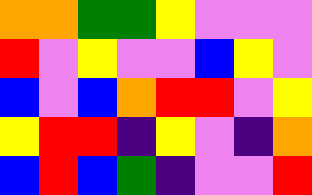[["orange", "orange", "green", "green", "yellow", "violet", "violet", "violet"], ["red", "violet", "yellow", "violet", "violet", "blue", "yellow", "violet"], ["blue", "violet", "blue", "orange", "red", "red", "violet", "yellow"], ["yellow", "red", "red", "indigo", "yellow", "violet", "indigo", "orange"], ["blue", "red", "blue", "green", "indigo", "violet", "violet", "red"]]